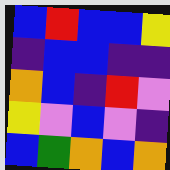[["blue", "red", "blue", "blue", "yellow"], ["indigo", "blue", "blue", "indigo", "indigo"], ["orange", "blue", "indigo", "red", "violet"], ["yellow", "violet", "blue", "violet", "indigo"], ["blue", "green", "orange", "blue", "orange"]]